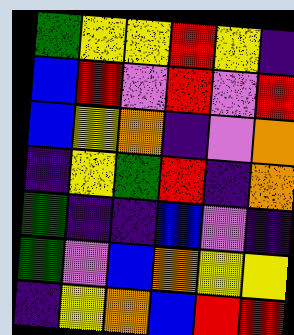[["green", "yellow", "yellow", "red", "yellow", "indigo"], ["blue", "red", "violet", "red", "violet", "red"], ["blue", "yellow", "orange", "indigo", "violet", "orange"], ["indigo", "yellow", "green", "red", "indigo", "orange"], ["green", "indigo", "indigo", "blue", "violet", "indigo"], ["green", "violet", "blue", "orange", "yellow", "yellow"], ["indigo", "yellow", "orange", "blue", "red", "red"]]